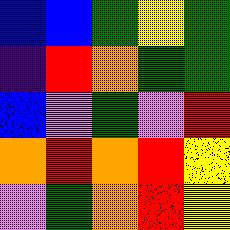[["blue", "blue", "green", "yellow", "green"], ["indigo", "red", "orange", "green", "green"], ["blue", "violet", "green", "violet", "red"], ["orange", "red", "orange", "red", "yellow"], ["violet", "green", "orange", "red", "yellow"]]